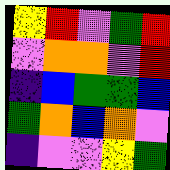[["yellow", "red", "violet", "green", "red"], ["violet", "orange", "orange", "violet", "red"], ["indigo", "blue", "green", "green", "blue"], ["green", "orange", "blue", "orange", "violet"], ["indigo", "violet", "violet", "yellow", "green"]]